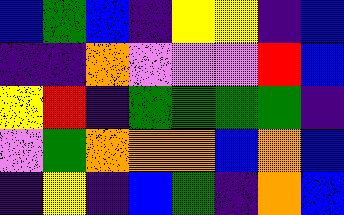[["blue", "green", "blue", "indigo", "yellow", "yellow", "indigo", "blue"], ["indigo", "indigo", "orange", "violet", "violet", "violet", "red", "blue"], ["yellow", "red", "indigo", "green", "green", "green", "green", "indigo"], ["violet", "green", "orange", "orange", "orange", "blue", "orange", "blue"], ["indigo", "yellow", "indigo", "blue", "green", "indigo", "orange", "blue"]]